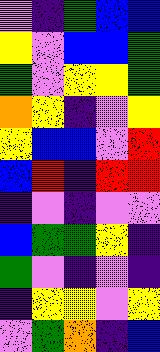[["violet", "indigo", "green", "blue", "blue"], ["yellow", "violet", "blue", "blue", "green"], ["green", "violet", "yellow", "yellow", "green"], ["orange", "yellow", "indigo", "violet", "yellow"], ["yellow", "blue", "blue", "violet", "red"], ["blue", "red", "indigo", "red", "red"], ["indigo", "violet", "indigo", "violet", "violet"], ["blue", "green", "green", "yellow", "indigo"], ["green", "violet", "indigo", "violet", "indigo"], ["indigo", "yellow", "yellow", "violet", "yellow"], ["violet", "green", "orange", "indigo", "blue"]]